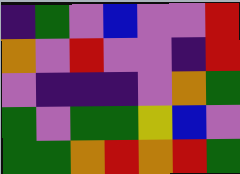[["indigo", "green", "violet", "blue", "violet", "violet", "red"], ["orange", "violet", "red", "violet", "violet", "indigo", "red"], ["violet", "indigo", "indigo", "indigo", "violet", "orange", "green"], ["green", "violet", "green", "green", "yellow", "blue", "violet"], ["green", "green", "orange", "red", "orange", "red", "green"]]